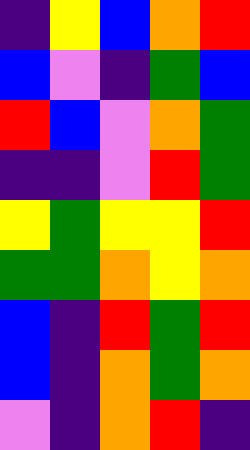[["indigo", "yellow", "blue", "orange", "red"], ["blue", "violet", "indigo", "green", "blue"], ["red", "blue", "violet", "orange", "green"], ["indigo", "indigo", "violet", "red", "green"], ["yellow", "green", "yellow", "yellow", "red"], ["green", "green", "orange", "yellow", "orange"], ["blue", "indigo", "red", "green", "red"], ["blue", "indigo", "orange", "green", "orange"], ["violet", "indigo", "orange", "red", "indigo"]]